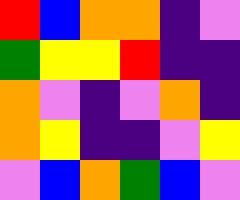[["red", "blue", "orange", "orange", "indigo", "violet"], ["green", "yellow", "yellow", "red", "indigo", "indigo"], ["orange", "violet", "indigo", "violet", "orange", "indigo"], ["orange", "yellow", "indigo", "indigo", "violet", "yellow"], ["violet", "blue", "orange", "green", "blue", "violet"]]